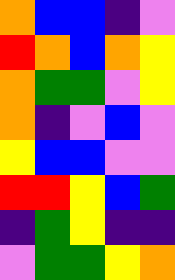[["orange", "blue", "blue", "indigo", "violet"], ["red", "orange", "blue", "orange", "yellow"], ["orange", "green", "green", "violet", "yellow"], ["orange", "indigo", "violet", "blue", "violet"], ["yellow", "blue", "blue", "violet", "violet"], ["red", "red", "yellow", "blue", "green"], ["indigo", "green", "yellow", "indigo", "indigo"], ["violet", "green", "green", "yellow", "orange"]]